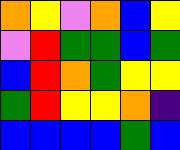[["orange", "yellow", "violet", "orange", "blue", "yellow"], ["violet", "red", "green", "green", "blue", "green"], ["blue", "red", "orange", "green", "yellow", "yellow"], ["green", "red", "yellow", "yellow", "orange", "indigo"], ["blue", "blue", "blue", "blue", "green", "blue"]]